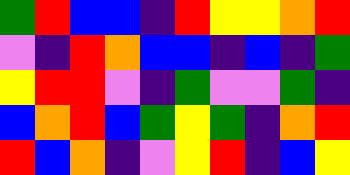[["green", "red", "blue", "blue", "indigo", "red", "yellow", "yellow", "orange", "red"], ["violet", "indigo", "red", "orange", "blue", "blue", "indigo", "blue", "indigo", "green"], ["yellow", "red", "red", "violet", "indigo", "green", "violet", "violet", "green", "indigo"], ["blue", "orange", "red", "blue", "green", "yellow", "green", "indigo", "orange", "red"], ["red", "blue", "orange", "indigo", "violet", "yellow", "red", "indigo", "blue", "yellow"]]